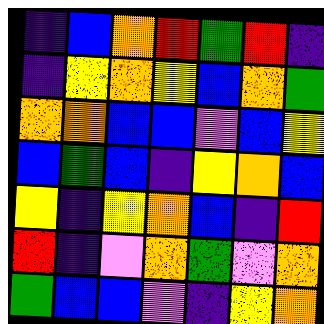[["indigo", "blue", "orange", "red", "green", "red", "indigo"], ["indigo", "yellow", "orange", "yellow", "blue", "orange", "green"], ["orange", "orange", "blue", "blue", "violet", "blue", "yellow"], ["blue", "green", "blue", "indigo", "yellow", "orange", "blue"], ["yellow", "indigo", "yellow", "orange", "blue", "indigo", "red"], ["red", "indigo", "violet", "orange", "green", "violet", "orange"], ["green", "blue", "blue", "violet", "indigo", "yellow", "orange"]]